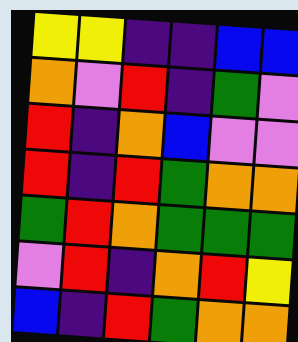[["yellow", "yellow", "indigo", "indigo", "blue", "blue"], ["orange", "violet", "red", "indigo", "green", "violet"], ["red", "indigo", "orange", "blue", "violet", "violet"], ["red", "indigo", "red", "green", "orange", "orange"], ["green", "red", "orange", "green", "green", "green"], ["violet", "red", "indigo", "orange", "red", "yellow"], ["blue", "indigo", "red", "green", "orange", "orange"]]